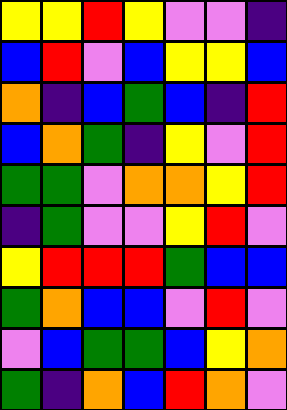[["yellow", "yellow", "red", "yellow", "violet", "violet", "indigo"], ["blue", "red", "violet", "blue", "yellow", "yellow", "blue"], ["orange", "indigo", "blue", "green", "blue", "indigo", "red"], ["blue", "orange", "green", "indigo", "yellow", "violet", "red"], ["green", "green", "violet", "orange", "orange", "yellow", "red"], ["indigo", "green", "violet", "violet", "yellow", "red", "violet"], ["yellow", "red", "red", "red", "green", "blue", "blue"], ["green", "orange", "blue", "blue", "violet", "red", "violet"], ["violet", "blue", "green", "green", "blue", "yellow", "orange"], ["green", "indigo", "orange", "blue", "red", "orange", "violet"]]